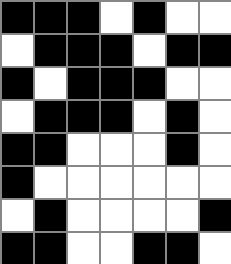[["black", "black", "black", "white", "black", "white", "white"], ["white", "black", "black", "black", "white", "black", "black"], ["black", "white", "black", "black", "black", "white", "white"], ["white", "black", "black", "black", "white", "black", "white"], ["black", "black", "white", "white", "white", "black", "white"], ["black", "white", "white", "white", "white", "white", "white"], ["white", "black", "white", "white", "white", "white", "black"], ["black", "black", "white", "white", "black", "black", "white"]]